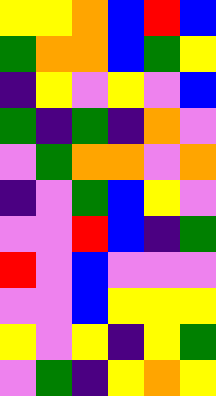[["yellow", "yellow", "orange", "blue", "red", "blue"], ["green", "orange", "orange", "blue", "green", "yellow"], ["indigo", "yellow", "violet", "yellow", "violet", "blue"], ["green", "indigo", "green", "indigo", "orange", "violet"], ["violet", "green", "orange", "orange", "violet", "orange"], ["indigo", "violet", "green", "blue", "yellow", "violet"], ["violet", "violet", "red", "blue", "indigo", "green"], ["red", "violet", "blue", "violet", "violet", "violet"], ["violet", "violet", "blue", "yellow", "yellow", "yellow"], ["yellow", "violet", "yellow", "indigo", "yellow", "green"], ["violet", "green", "indigo", "yellow", "orange", "yellow"]]